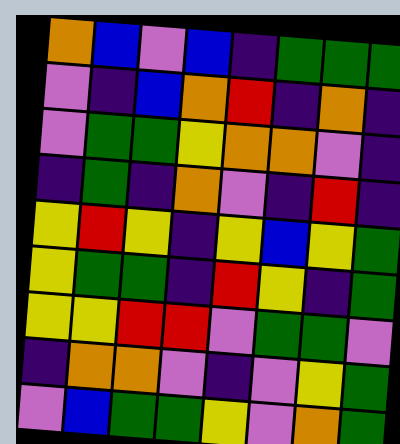[["orange", "blue", "violet", "blue", "indigo", "green", "green", "green"], ["violet", "indigo", "blue", "orange", "red", "indigo", "orange", "indigo"], ["violet", "green", "green", "yellow", "orange", "orange", "violet", "indigo"], ["indigo", "green", "indigo", "orange", "violet", "indigo", "red", "indigo"], ["yellow", "red", "yellow", "indigo", "yellow", "blue", "yellow", "green"], ["yellow", "green", "green", "indigo", "red", "yellow", "indigo", "green"], ["yellow", "yellow", "red", "red", "violet", "green", "green", "violet"], ["indigo", "orange", "orange", "violet", "indigo", "violet", "yellow", "green"], ["violet", "blue", "green", "green", "yellow", "violet", "orange", "green"]]